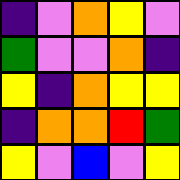[["indigo", "violet", "orange", "yellow", "violet"], ["green", "violet", "violet", "orange", "indigo"], ["yellow", "indigo", "orange", "yellow", "yellow"], ["indigo", "orange", "orange", "red", "green"], ["yellow", "violet", "blue", "violet", "yellow"]]